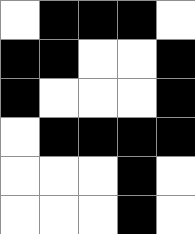[["white", "black", "black", "black", "white"], ["black", "black", "white", "white", "black"], ["black", "white", "white", "white", "black"], ["white", "black", "black", "black", "black"], ["white", "white", "white", "black", "white"], ["white", "white", "white", "black", "white"]]